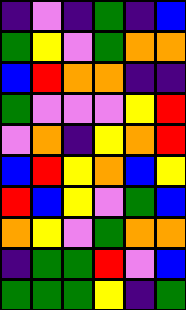[["indigo", "violet", "indigo", "green", "indigo", "blue"], ["green", "yellow", "violet", "green", "orange", "orange"], ["blue", "red", "orange", "orange", "indigo", "indigo"], ["green", "violet", "violet", "violet", "yellow", "red"], ["violet", "orange", "indigo", "yellow", "orange", "red"], ["blue", "red", "yellow", "orange", "blue", "yellow"], ["red", "blue", "yellow", "violet", "green", "blue"], ["orange", "yellow", "violet", "green", "orange", "orange"], ["indigo", "green", "green", "red", "violet", "blue"], ["green", "green", "green", "yellow", "indigo", "green"]]